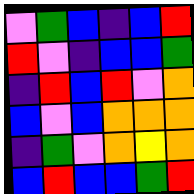[["violet", "green", "blue", "indigo", "blue", "red"], ["red", "violet", "indigo", "blue", "blue", "green"], ["indigo", "red", "blue", "red", "violet", "orange"], ["blue", "violet", "blue", "orange", "orange", "orange"], ["indigo", "green", "violet", "orange", "yellow", "orange"], ["blue", "red", "blue", "blue", "green", "red"]]